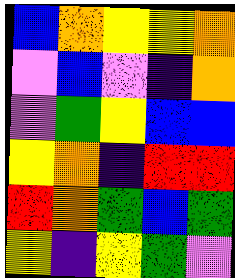[["blue", "orange", "yellow", "yellow", "orange"], ["violet", "blue", "violet", "indigo", "orange"], ["violet", "green", "yellow", "blue", "blue"], ["yellow", "orange", "indigo", "red", "red"], ["red", "orange", "green", "blue", "green"], ["yellow", "indigo", "yellow", "green", "violet"]]